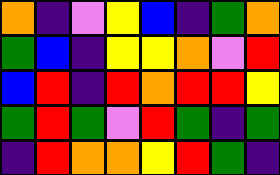[["orange", "indigo", "violet", "yellow", "blue", "indigo", "green", "orange"], ["green", "blue", "indigo", "yellow", "yellow", "orange", "violet", "red"], ["blue", "red", "indigo", "red", "orange", "red", "red", "yellow"], ["green", "red", "green", "violet", "red", "green", "indigo", "green"], ["indigo", "red", "orange", "orange", "yellow", "red", "green", "indigo"]]